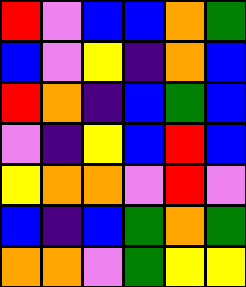[["red", "violet", "blue", "blue", "orange", "green"], ["blue", "violet", "yellow", "indigo", "orange", "blue"], ["red", "orange", "indigo", "blue", "green", "blue"], ["violet", "indigo", "yellow", "blue", "red", "blue"], ["yellow", "orange", "orange", "violet", "red", "violet"], ["blue", "indigo", "blue", "green", "orange", "green"], ["orange", "orange", "violet", "green", "yellow", "yellow"]]